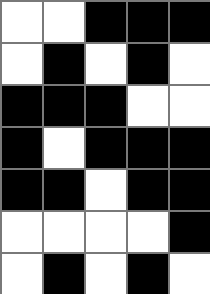[["white", "white", "black", "black", "black"], ["white", "black", "white", "black", "white"], ["black", "black", "black", "white", "white"], ["black", "white", "black", "black", "black"], ["black", "black", "white", "black", "black"], ["white", "white", "white", "white", "black"], ["white", "black", "white", "black", "white"]]